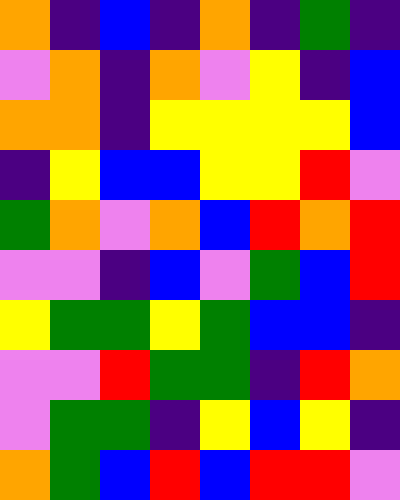[["orange", "indigo", "blue", "indigo", "orange", "indigo", "green", "indigo"], ["violet", "orange", "indigo", "orange", "violet", "yellow", "indigo", "blue"], ["orange", "orange", "indigo", "yellow", "yellow", "yellow", "yellow", "blue"], ["indigo", "yellow", "blue", "blue", "yellow", "yellow", "red", "violet"], ["green", "orange", "violet", "orange", "blue", "red", "orange", "red"], ["violet", "violet", "indigo", "blue", "violet", "green", "blue", "red"], ["yellow", "green", "green", "yellow", "green", "blue", "blue", "indigo"], ["violet", "violet", "red", "green", "green", "indigo", "red", "orange"], ["violet", "green", "green", "indigo", "yellow", "blue", "yellow", "indigo"], ["orange", "green", "blue", "red", "blue", "red", "red", "violet"]]